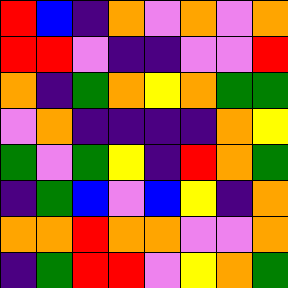[["red", "blue", "indigo", "orange", "violet", "orange", "violet", "orange"], ["red", "red", "violet", "indigo", "indigo", "violet", "violet", "red"], ["orange", "indigo", "green", "orange", "yellow", "orange", "green", "green"], ["violet", "orange", "indigo", "indigo", "indigo", "indigo", "orange", "yellow"], ["green", "violet", "green", "yellow", "indigo", "red", "orange", "green"], ["indigo", "green", "blue", "violet", "blue", "yellow", "indigo", "orange"], ["orange", "orange", "red", "orange", "orange", "violet", "violet", "orange"], ["indigo", "green", "red", "red", "violet", "yellow", "orange", "green"]]